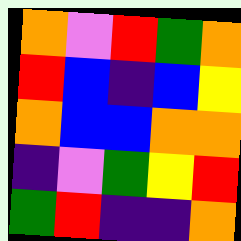[["orange", "violet", "red", "green", "orange"], ["red", "blue", "indigo", "blue", "yellow"], ["orange", "blue", "blue", "orange", "orange"], ["indigo", "violet", "green", "yellow", "red"], ["green", "red", "indigo", "indigo", "orange"]]